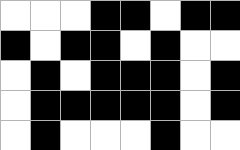[["white", "white", "white", "black", "black", "white", "black", "black"], ["black", "white", "black", "black", "white", "black", "white", "white"], ["white", "black", "white", "black", "black", "black", "white", "black"], ["white", "black", "black", "black", "black", "black", "white", "black"], ["white", "black", "white", "white", "white", "black", "white", "white"]]